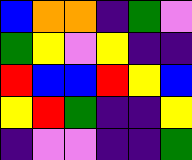[["blue", "orange", "orange", "indigo", "green", "violet"], ["green", "yellow", "violet", "yellow", "indigo", "indigo"], ["red", "blue", "blue", "red", "yellow", "blue"], ["yellow", "red", "green", "indigo", "indigo", "yellow"], ["indigo", "violet", "violet", "indigo", "indigo", "green"]]